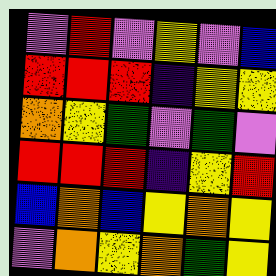[["violet", "red", "violet", "yellow", "violet", "blue"], ["red", "red", "red", "indigo", "yellow", "yellow"], ["orange", "yellow", "green", "violet", "green", "violet"], ["red", "red", "red", "indigo", "yellow", "red"], ["blue", "orange", "blue", "yellow", "orange", "yellow"], ["violet", "orange", "yellow", "orange", "green", "yellow"]]